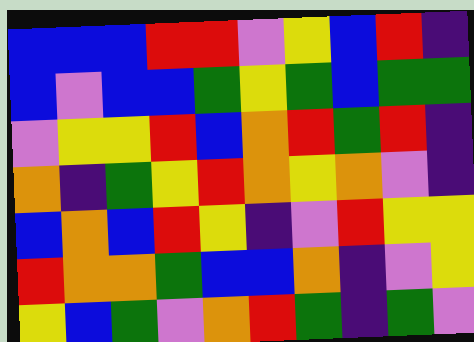[["blue", "blue", "blue", "red", "red", "violet", "yellow", "blue", "red", "indigo"], ["blue", "violet", "blue", "blue", "green", "yellow", "green", "blue", "green", "green"], ["violet", "yellow", "yellow", "red", "blue", "orange", "red", "green", "red", "indigo"], ["orange", "indigo", "green", "yellow", "red", "orange", "yellow", "orange", "violet", "indigo"], ["blue", "orange", "blue", "red", "yellow", "indigo", "violet", "red", "yellow", "yellow"], ["red", "orange", "orange", "green", "blue", "blue", "orange", "indigo", "violet", "yellow"], ["yellow", "blue", "green", "violet", "orange", "red", "green", "indigo", "green", "violet"]]